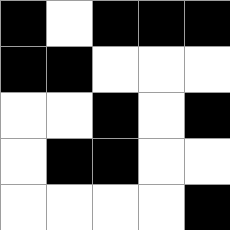[["black", "white", "black", "black", "black"], ["black", "black", "white", "white", "white"], ["white", "white", "black", "white", "black"], ["white", "black", "black", "white", "white"], ["white", "white", "white", "white", "black"]]